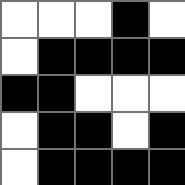[["white", "white", "white", "black", "white"], ["white", "black", "black", "black", "black"], ["black", "black", "white", "white", "white"], ["white", "black", "black", "white", "black"], ["white", "black", "black", "black", "black"]]